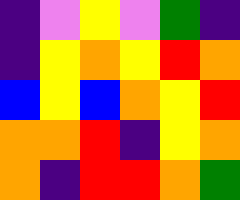[["indigo", "violet", "yellow", "violet", "green", "indigo"], ["indigo", "yellow", "orange", "yellow", "red", "orange"], ["blue", "yellow", "blue", "orange", "yellow", "red"], ["orange", "orange", "red", "indigo", "yellow", "orange"], ["orange", "indigo", "red", "red", "orange", "green"]]